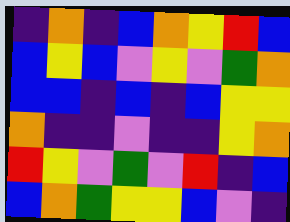[["indigo", "orange", "indigo", "blue", "orange", "yellow", "red", "blue"], ["blue", "yellow", "blue", "violet", "yellow", "violet", "green", "orange"], ["blue", "blue", "indigo", "blue", "indigo", "blue", "yellow", "yellow"], ["orange", "indigo", "indigo", "violet", "indigo", "indigo", "yellow", "orange"], ["red", "yellow", "violet", "green", "violet", "red", "indigo", "blue"], ["blue", "orange", "green", "yellow", "yellow", "blue", "violet", "indigo"]]